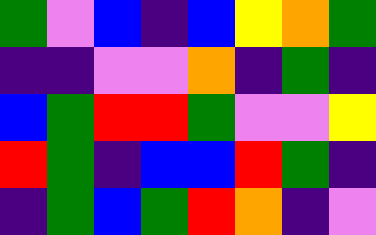[["green", "violet", "blue", "indigo", "blue", "yellow", "orange", "green"], ["indigo", "indigo", "violet", "violet", "orange", "indigo", "green", "indigo"], ["blue", "green", "red", "red", "green", "violet", "violet", "yellow"], ["red", "green", "indigo", "blue", "blue", "red", "green", "indigo"], ["indigo", "green", "blue", "green", "red", "orange", "indigo", "violet"]]